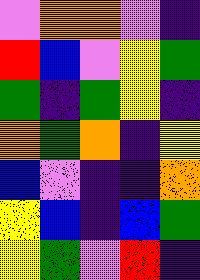[["violet", "orange", "orange", "violet", "indigo"], ["red", "blue", "violet", "yellow", "green"], ["green", "indigo", "green", "yellow", "indigo"], ["orange", "green", "orange", "indigo", "yellow"], ["blue", "violet", "indigo", "indigo", "orange"], ["yellow", "blue", "indigo", "blue", "green"], ["yellow", "green", "violet", "red", "indigo"]]